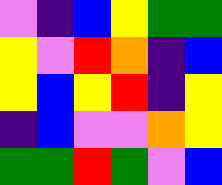[["violet", "indigo", "blue", "yellow", "green", "green"], ["yellow", "violet", "red", "orange", "indigo", "blue"], ["yellow", "blue", "yellow", "red", "indigo", "yellow"], ["indigo", "blue", "violet", "violet", "orange", "yellow"], ["green", "green", "red", "green", "violet", "blue"]]